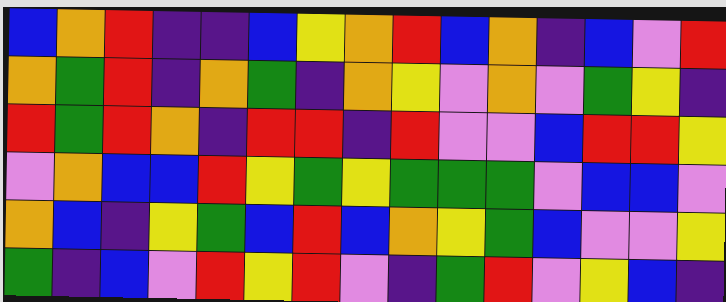[["blue", "orange", "red", "indigo", "indigo", "blue", "yellow", "orange", "red", "blue", "orange", "indigo", "blue", "violet", "red"], ["orange", "green", "red", "indigo", "orange", "green", "indigo", "orange", "yellow", "violet", "orange", "violet", "green", "yellow", "indigo"], ["red", "green", "red", "orange", "indigo", "red", "red", "indigo", "red", "violet", "violet", "blue", "red", "red", "yellow"], ["violet", "orange", "blue", "blue", "red", "yellow", "green", "yellow", "green", "green", "green", "violet", "blue", "blue", "violet"], ["orange", "blue", "indigo", "yellow", "green", "blue", "red", "blue", "orange", "yellow", "green", "blue", "violet", "violet", "yellow"], ["green", "indigo", "blue", "violet", "red", "yellow", "red", "violet", "indigo", "green", "red", "violet", "yellow", "blue", "indigo"]]